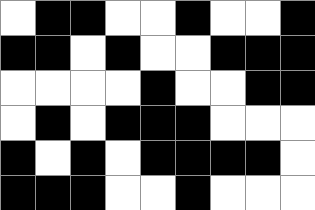[["white", "black", "black", "white", "white", "black", "white", "white", "black"], ["black", "black", "white", "black", "white", "white", "black", "black", "black"], ["white", "white", "white", "white", "black", "white", "white", "black", "black"], ["white", "black", "white", "black", "black", "black", "white", "white", "white"], ["black", "white", "black", "white", "black", "black", "black", "black", "white"], ["black", "black", "black", "white", "white", "black", "white", "white", "white"]]